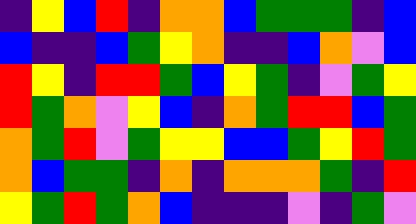[["indigo", "yellow", "blue", "red", "indigo", "orange", "orange", "blue", "green", "green", "green", "indigo", "blue"], ["blue", "indigo", "indigo", "blue", "green", "yellow", "orange", "indigo", "indigo", "blue", "orange", "violet", "blue"], ["red", "yellow", "indigo", "red", "red", "green", "blue", "yellow", "green", "indigo", "violet", "green", "yellow"], ["red", "green", "orange", "violet", "yellow", "blue", "indigo", "orange", "green", "red", "red", "blue", "green"], ["orange", "green", "red", "violet", "green", "yellow", "yellow", "blue", "blue", "green", "yellow", "red", "green"], ["orange", "blue", "green", "green", "indigo", "orange", "indigo", "orange", "orange", "orange", "green", "indigo", "red"], ["yellow", "green", "red", "green", "orange", "blue", "indigo", "indigo", "indigo", "violet", "indigo", "green", "violet"]]